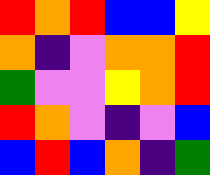[["red", "orange", "red", "blue", "blue", "yellow"], ["orange", "indigo", "violet", "orange", "orange", "red"], ["green", "violet", "violet", "yellow", "orange", "red"], ["red", "orange", "violet", "indigo", "violet", "blue"], ["blue", "red", "blue", "orange", "indigo", "green"]]